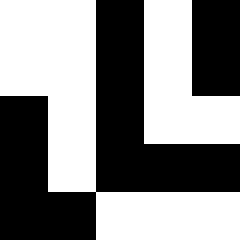[["white", "white", "black", "white", "black"], ["white", "white", "black", "white", "black"], ["black", "white", "black", "white", "white"], ["black", "white", "black", "black", "black"], ["black", "black", "white", "white", "white"]]